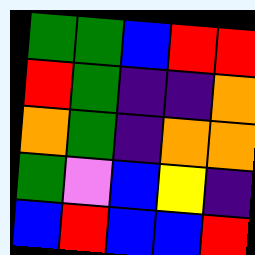[["green", "green", "blue", "red", "red"], ["red", "green", "indigo", "indigo", "orange"], ["orange", "green", "indigo", "orange", "orange"], ["green", "violet", "blue", "yellow", "indigo"], ["blue", "red", "blue", "blue", "red"]]